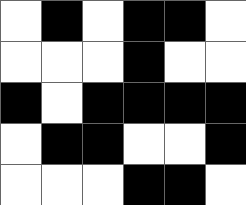[["white", "black", "white", "black", "black", "white"], ["white", "white", "white", "black", "white", "white"], ["black", "white", "black", "black", "black", "black"], ["white", "black", "black", "white", "white", "black"], ["white", "white", "white", "black", "black", "white"]]